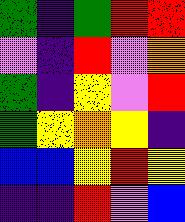[["green", "indigo", "green", "red", "red"], ["violet", "indigo", "red", "violet", "orange"], ["green", "indigo", "yellow", "violet", "red"], ["green", "yellow", "orange", "yellow", "indigo"], ["blue", "blue", "yellow", "red", "yellow"], ["indigo", "indigo", "red", "violet", "blue"]]